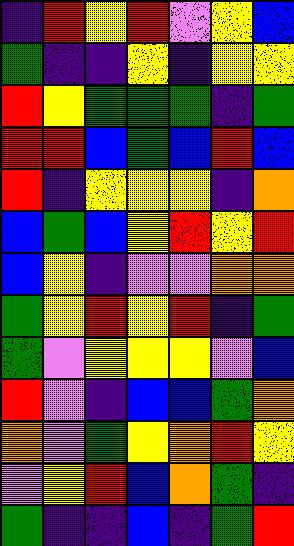[["indigo", "red", "yellow", "red", "violet", "yellow", "blue"], ["green", "indigo", "indigo", "yellow", "indigo", "yellow", "yellow"], ["red", "yellow", "green", "green", "green", "indigo", "green"], ["red", "red", "blue", "green", "blue", "red", "blue"], ["red", "indigo", "yellow", "yellow", "yellow", "indigo", "orange"], ["blue", "green", "blue", "yellow", "red", "yellow", "red"], ["blue", "yellow", "indigo", "violet", "violet", "orange", "orange"], ["green", "yellow", "red", "yellow", "red", "indigo", "green"], ["green", "violet", "yellow", "yellow", "yellow", "violet", "blue"], ["red", "violet", "indigo", "blue", "blue", "green", "orange"], ["orange", "violet", "green", "yellow", "orange", "red", "yellow"], ["violet", "yellow", "red", "blue", "orange", "green", "indigo"], ["green", "indigo", "indigo", "blue", "indigo", "green", "red"]]